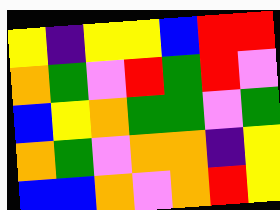[["yellow", "indigo", "yellow", "yellow", "blue", "red", "red"], ["orange", "green", "violet", "red", "green", "red", "violet"], ["blue", "yellow", "orange", "green", "green", "violet", "green"], ["orange", "green", "violet", "orange", "orange", "indigo", "yellow"], ["blue", "blue", "orange", "violet", "orange", "red", "yellow"]]